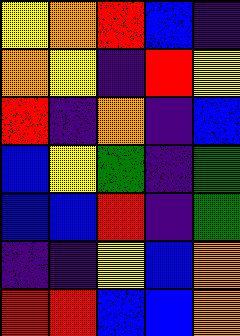[["yellow", "orange", "red", "blue", "indigo"], ["orange", "yellow", "indigo", "red", "yellow"], ["red", "indigo", "orange", "indigo", "blue"], ["blue", "yellow", "green", "indigo", "green"], ["blue", "blue", "red", "indigo", "green"], ["indigo", "indigo", "yellow", "blue", "orange"], ["red", "red", "blue", "blue", "orange"]]